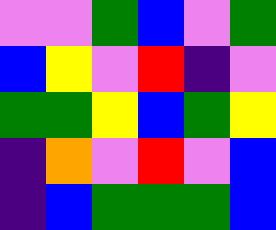[["violet", "violet", "green", "blue", "violet", "green"], ["blue", "yellow", "violet", "red", "indigo", "violet"], ["green", "green", "yellow", "blue", "green", "yellow"], ["indigo", "orange", "violet", "red", "violet", "blue"], ["indigo", "blue", "green", "green", "green", "blue"]]